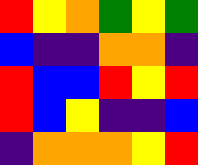[["red", "yellow", "orange", "green", "yellow", "green"], ["blue", "indigo", "indigo", "orange", "orange", "indigo"], ["red", "blue", "blue", "red", "yellow", "red"], ["red", "blue", "yellow", "indigo", "indigo", "blue"], ["indigo", "orange", "orange", "orange", "yellow", "red"]]